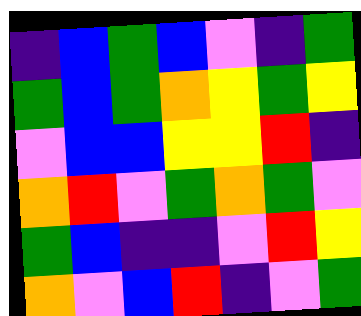[["indigo", "blue", "green", "blue", "violet", "indigo", "green"], ["green", "blue", "green", "orange", "yellow", "green", "yellow"], ["violet", "blue", "blue", "yellow", "yellow", "red", "indigo"], ["orange", "red", "violet", "green", "orange", "green", "violet"], ["green", "blue", "indigo", "indigo", "violet", "red", "yellow"], ["orange", "violet", "blue", "red", "indigo", "violet", "green"]]